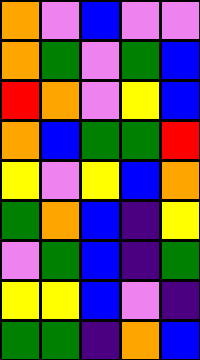[["orange", "violet", "blue", "violet", "violet"], ["orange", "green", "violet", "green", "blue"], ["red", "orange", "violet", "yellow", "blue"], ["orange", "blue", "green", "green", "red"], ["yellow", "violet", "yellow", "blue", "orange"], ["green", "orange", "blue", "indigo", "yellow"], ["violet", "green", "blue", "indigo", "green"], ["yellow", "yellow", "blue", "violet", "indigo"], ["green", "green", "indigo", "orange", "blue"]]